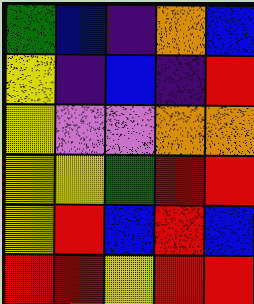[["green", "blue", "indigo", "orange", "blue"], ["yellow", "indigo", "blue", "indigo", "red"], ["yellow", "violet", "violet", "orange", "orange"], ["yellow", "yellow", "green", "red", "red"], ["yellow", "red", "blue", "red", "blue"], ["red", "red", "yellow", "red", "red"]]